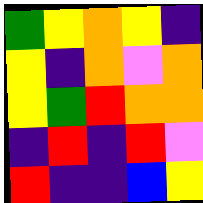[["green", "yellow", "orange", "yellow", "indigo"], ["yellow", "indigo", "orange", "violet", "orange"], ["yellow", "green", "red", "orange", "orange"], ["indigo", "red", "indigo", "red", "violet"], ["red", "indigo", "indigo", "blue", "yellow"]]